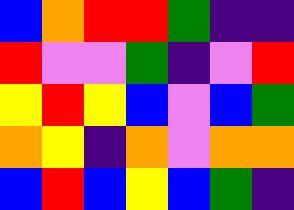[["blue", "orange", "red", "red", "green", "indigo", "indigo"], ["red", "violet", "violet", "green", "indigo", "violet", "red"], ["yellow", "red", "yellow", "blue", "violet", "blue", "green"], ["orange", "yellow", "indigo", "orange", "violet", "orange", "orange"], ["blue", "red", "blue", "yellow", "blue", "green", "indigo"]]